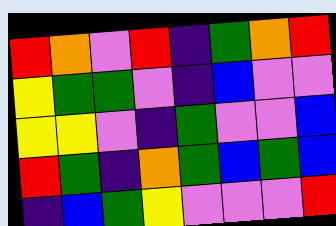[["red", "orange", "violet", "red", "indigo", "green", "orange", "red"], ["yellow", "green", "green", "violet", "indigo", "blue", "violet", "violet"], ["yellow", "yellow", "violet", "indigo", "green", "violet", "violet", "blue"], ["red", "green", "indigo", "orange", "green", "blue", "green", "blue"], ["indigo", "blue", "green", "yellow", "violet", "violet", "violet", "red"]]